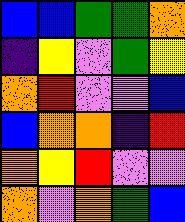[["blue", "blue", "green", "green", "orange"], ["indigo", "yellow", "violet", "green", "yellow"], ["orange", "red", "violet", "violet", "blue"], ["blue", "orange", "orange", "indigo", "red"], ["orange", "yellow", "red", "violet", "violet"], ["orange", "violet", "orange", "green", "blue"]]